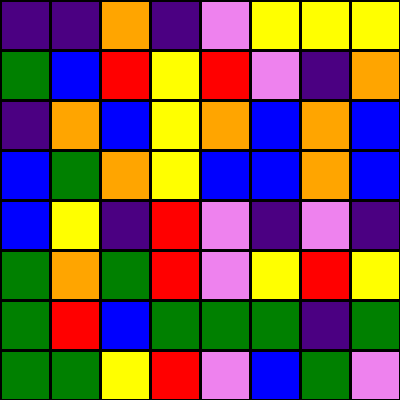[["indigo", "indigo", "orange", "indigo", "violet", "yellow", "yellow", "yellow"], ["green", "blue", "red", "yellow", "red", "violet", "indigo", "orange"], ["indigo", "orange", "blue", "yellow", "orange", "blue", "orange", "blue"], ["blue", "green", "orange", "yellow", "blue", "blue", "orange", "blue"], ["blue", "yellow", "indigo", "red", "violet", "indigo", "violet", "indigo"], ["green", "orange", "green", "red", "violet", "yellow", "red", "yellow"], ["green", "red", "blue", "green", "green", "green", "indigo", "green"], ["green", "green", "yellow", "red", "violet", "blue", "green", "violet"]]